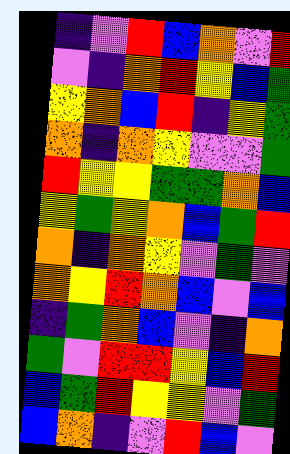[["indigo", "violet", "red", "blue", "orange", "violet", "red"], ["violet", "indigo", "orange", "red", "yellow", "blue", "green"], ["yellow", "orange", "blue", "red", "indigo", "yellow", "green"], ["orange", "indigo", "orange", "yellow", "violet", "violet", "green"], ["red", "yellow", "yellow", "green", "green", "orange", "blue"], ["yellow", "green", "yellow", "orange", "blue", "green", "red"], ["orange", "indigo", "orange", "yellow", "violet", "green", "violet"], ["orange", "yellow", "red", "orange", "blue", "violet", "blue"], ["indigo", "green", "orange", "blue", "violet", "indigo", "orange"], ["green", "violet", "red", "red", "yellow", "blue", "red"], ["blue", "green", "red", "yellow", "yellow", "violet", "green"], ["blue", "orange", "indigo", "violet", "red", "blue", "violet"]]